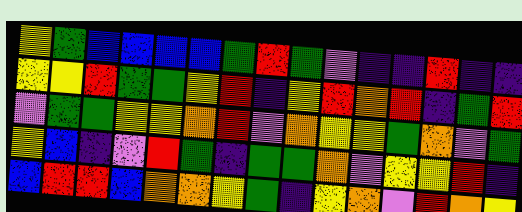[["yellow", "green", "blue", "blue", "blue", "blue", "green", "red", "green", "violet", "indigo", "indigo", "red", "indigo", "indigo"], ["yellow", "yellow", "red", "green", "green", "yellow", "red", "indigo", "yellow", "red", "orange", "red", "indigo", "green", "red"], ["violet", "green", "green", "yellow", "yellow", "orange", "red", "violet", "orange", "yellow", "yellow", "green", "orange", "violet", "green"], ["yellow", "blue", "indigo", "violet", "red", "green", "indigo", "green", "green", "orange", "violet", "yellow", "yellow", "red", "indigo"], ["blue", "red", "red", "blue", "orange", "orange", "yellow", "green", "indigo", "yellow", "orange", "violet", "red", "orange", "yellow"]]